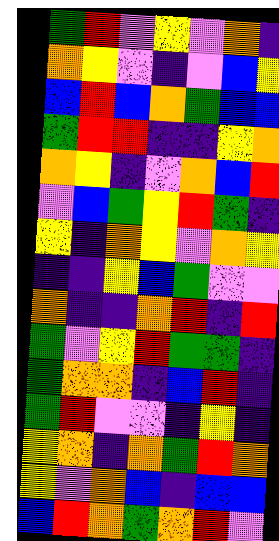[["green", "red", "violet", "yellow", "violet", "orange", "indigo"], ["orange", "yellow", "violet", "indigo", "violet", "blue", "yellow"], ["blue", "red", "blue", "orange", "green", "blue", "blue"], ["green", "red", "red", "indigo", "indigo", "yellow", "orange"], ["orange", "yellow", "indigo", "violet", "orange", "blue", "red"], ["violet", "blue", "green", "yellow", "red", "green", "indigo"], ["yellow", "indigo", "orange", "yellow", "violet", "orange", "yellow"], ["indigo", "indigo", "yellow", "blue", "green", "violet", "violet"], ["orange", "indigo", "indigo", "orange", "red", "indigo", "red"], ["green", "violet", "yellow", "red", "green", "green", "indigo"], ["green", "orange", "orange", "indigo", "blue", "red", "indigo"], ["green", "red", "violet", "violet", "indigo", "yellow", "indigo"], ["yellow", "orange", "indigo", "orange", "green", "red", "orange"], ["yellow", "violet", "orange", "blue", "indigo", "blue", "blue"], ["blue", "red", "orange", "green", "orange", "red", "violet"]]